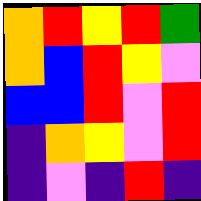[["orange", "red", "yellow", "red", "green"], ["orange", "blue", "red", "yellow", "violet"], ["blue", "blue", "red", "violet", "red"], ["indigo", "orange", "yellow", "violet", "red"], ["indigo", "violet", "indigo", "red", "indigo"]]